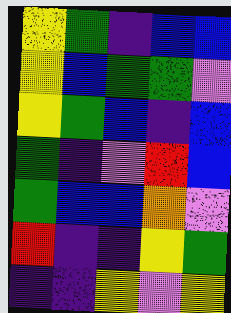[["yellow", "green", "indigo", "blue", "blue"], ["yellow", "blue", "green", "green", "violet"], ["yellow", "green", "blue", "indigo", "blue"], ["green", "indigo", "violet", "red", "blue"], ["green", "blue", "blue", "orange", "violet"], ["red", "indigo", "indigo", "yellow", "green"], ["indigo", "indigo", "yellow", "violet", "yellow"]]